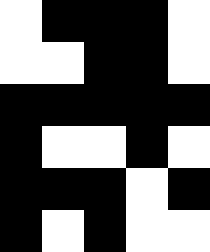[["white", "black", "black", "black", "white"], ["white", "white", "black", "black", "white"], ["black", "black", "black", "black", "black"], ["black", "white", "white", "black", "white"], ["black", "black", "black", "white", "black"], ["black", "white", "black", "white", "white"]]